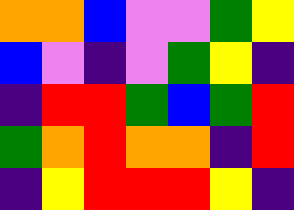[["orange", "orange", "blue", "violet", "violet", "green", "yellow"], ["blue", "violet", "indigo", "violet", "green", "yellow", "indigo"], ["indigo", "red", "red", "green", "blue", "green", "red"], ["green", "orange", "red", "orange", "orange", "indigo", "red"], ["indigo", "yellow", "red", "red", "red", "yellow", "indigo"]]